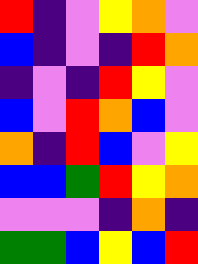[["red", "indigo", "violet", "yellow", "orange", "violet"], ["blue", "indigo", "violet", "indigo", "red", "orange"], ["indigo", "violet", "indigo", "red", "yellow", "violet"], ["blue", "violet", "red", "orange", "blue", "violet"], ["orange", "indigo", "red", "blue", "violet", "yellow"], ["blue", "blue", "green", "red", "yellow", "orange"], ["violet", "violet", "violet", "indigo", "orange", "indigo"], ["green", "green", "blue", "yellow", "blue", "red"]]